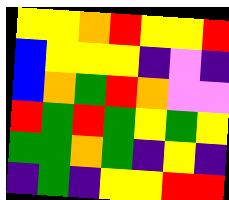[["yellow", "yellow", "orange", "red", "yellow", "yellow", "red"], ["blue", "yellow", "yellow", "yellow", "indigo", "violet", "indigo"], ["blue", "orange", "green", "red", "orange", "violet", "violet"], ["red", "green", "red", "green", "yellow", "green", "yellow"], ["green", "green", "orange", "green", "indigo", "yellow", "indigo"], ["indigo", "green", "indigo", "yellow", "yellow", "red", "red"]]